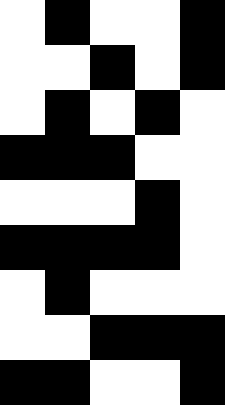[["white", "black", "white", "white", "black"], ["white", "white", "black", "white", "black"], ["white", "black", "white", "black", "white"], ["black", "black", "black", "white", "white"], ["white", "white", "white", "black", "white"], ["black", "black", "black", "black", "white"], ["white", "black", "white", "white", "white"], ["white", "white", "black", "black", "black"], ["black", "black", "white", "white", "black"]]